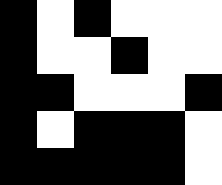[["black", "white", "black", "white", "white", "white"], ["black", "white", "white", "black", "white", "white"], ["black", "black", "white", "white", "white", "black"], ["black", "white", "black", "black", "black", "white"], ["black", "black", "black", "black", "black", "white"]]